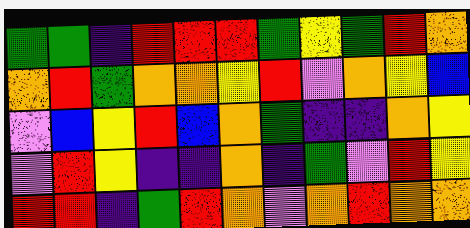[["green", "green", "indigo", "red", "red", "red", "green", "yellow", "green", "red", "orange"], ["orange", "red", "green", "orange", "orange", "yellow", "red", "violet", "orange", "yellow", "blue"], ["violet", "blue", "yellow", "red", "blue", "orange", "green", "indigo", "indigo", "orange", "yellow"], ["violet", "red", "yellow", "indigo", "indigo", "orange", "indigo", "green", "violet", "red", "yellow"], ["red", "red", "indigo", "green", "red", "orange", "violet", "orange", "red", "orange", "orange"]]